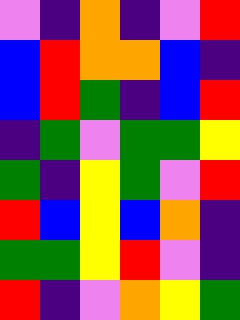[["violet", "indigo", "orange", "indigo", "violet", "red"], ["blue", "red", "orange", "orange", "blue", "indigo"], ["blue", "red", "green", "indigo", "blue", "red"], ["indigo", "green", "violet", "green", "green", "yellow"], ["green", "indigo", "yellow", "green", "violet", "red"], ["red", "blue", "yellow", "blue", "orange", "indigo"], ["green", "green", "yellow", "red", "violet", "indigo"], ["red", "indigo", "violet", "orange", "yellow", "green"]]